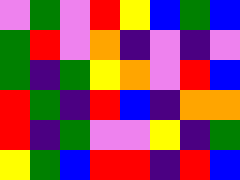[["violet", "green", "violet", "red", "yellow", "blue", "green", "blue"], ["green", "red", "violet", "orange", "indigo", "violet", "indigo", "violet"], ["green", "indigo", "green", "yellow", "orange", "violet", "red", "blue"], ["red", "green", "indigo", "red", "blue", "indigo", "orange", "orange"], ["red", "indigo", "green", "violet", "violet", "yellow", "indigo", "green"], ["yellow", "green", "blue", "red", "red", "indigo", "red", "blue"]]